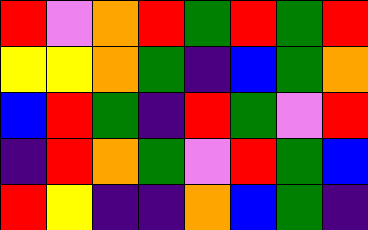[["red", "violet", "orange", "red", "green", "red", "green", "red"], ["yellow", "yellow", "orange", "green", "indigo", "blue", "green", "orange"], ["blue", "red", "green", "indigo", "red", "green", "violet", "red"], ["indigo", "red", "orange", "green", "violet", "red", "green", "blue"], ["red", "yellow", "indigo", "indigo", "orange", "blue", "green", "indigo"]]